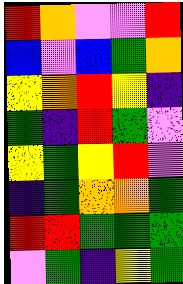[["red", "orange", "violet", "violet", "red"], ["blue", "violet", "blue", "green", "orange"], ["yellow", "orange", "red", "yellow", "indigo"], ["green", "indigo", "red", "green", "violet"], ["yellow", "green", "yellow", "red", "violet"], ["indigo", "green", "orange", "orange", "green"], ["red", "red", "green", "green", "green"], ["violet", "green", "indigo", "yellow", "green"]]